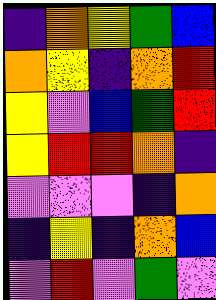[["indigo", "orange", "yellow", "green", "blue"], ["orange", "yellow", "indigo", "orange", "red"], ["yellow", "violet", "blue", "green", "red"], ["yellow", "red", "red", "orange", "indigo"], ["violet", "violet", "violet", "indigo", "orange"], ["indigo", "yellow", "indigo", "orange", "blue"], ["violet", "red", "violet", "green", "violet"]]